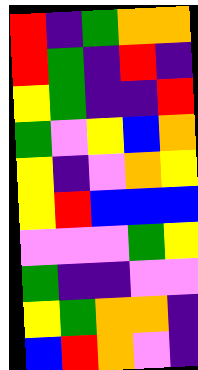[["red", "indigo", "green", "orange", "orange"], ["red", "green", "indigo", "red", "indigo"], ["yellow", "green", "indigo", "indigo", "red"], ["green", "violet", "yellow", "blue", "orange"], ["yellow", "indigo", "violet", "orange", "yellow"], ["yellow", "red", "blue", "blue", "blue"], ["violet", "violet", "violet", "green", "yellow"], ["green", "indigo", "indigo", "violet", "violet"], ["yellow", "green", "orange", "orange", "indigo"], ["blue", "red", "orange", "violet", "indigo"]]